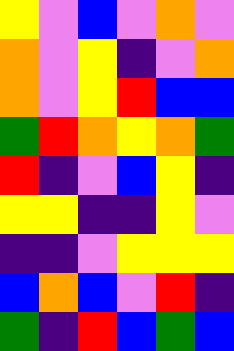[["yellow", "violet", "blue", "violet", "orange", "violet"], ["orange", "violet", "yellow", "indigo", "violet", "orange"], ["orange", "violet", "yellow", "red", "blue", "blue"], ["green", "red", "orange", "yellow", "orange", "green"], ["red", "indigo", "violet", "blue", "yellow", "indigo"], ["yellow", "yellow", "indigo", "indigo", "yellow", "violet"], ["indigo", "indigo", "violet", "yellow", "yellow", "yellow"], ["blue", "orange", "blue", "violet", "red", "indigo"], ["green", "indigo", "red", "blue", "green", "blue"]]